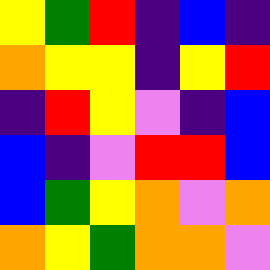[["yellow", "green", "red", "indigo", "blue", "indigo"], ["orange", "yellow", "yellow", "indigo", "yellow", "red"], ["indigo", "red", "yellow", "violet", "indigo", "blue"], ["blue", "indigo", "violet", "red", "red", "blue"], ["blue", "green", "yellow", "orange", "violet", "orange"], ["orange", "yellow", "green", "orange", "orange", "violet"]]